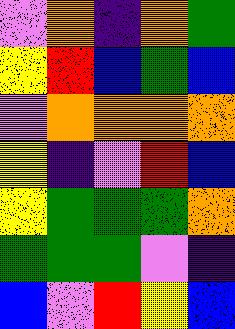[["violet", "orange", "indigo", "orange", "green"], ["yellow", "red", "blue", "green", "blue"], ["violet", "orange", "orange", "orange", "orange"], ["yellow", "indigo", "violet", "red", "blue"], ["yellow", "green", "green", "green", "orange"], ["green", "green", "green", "violet", "indigo"], ["blue", "violet", "red", "yellow", "blue"]]